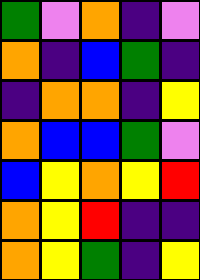[["green", "violet", "orange", "indigo", "violet"], ["orange", "indigo", "blue", "green", "indigo"], ["indigo", "orange", "orange", "indigo", "yellow"], ["orange", "blue", "blue", "green", "violet"], ["blue", "yellow", "orange", "yellow", "red"], ["orange", "yellow", "red", "indigo", "indigo"], ["orange", "yellow", "green", "indigo", "yellow"]]